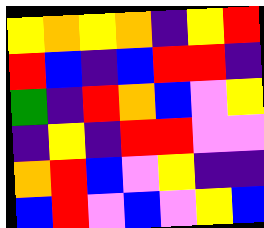[["yellow", "orange", "yellow", "orange", "indigo", "yellow", "red"], ["red", "blue", "indigo", "blue", "red", "red", "indigo"], ["green", "indigo", "red", "orange", "blue", "violet", "yellow"], ["indigo", "yellow", "indigo", "red", "red", "violet", "violet"], ["orange", "red", "blue", "violet", "yellow", "indigo", "indigo"], ["blue", "red", "violet", "blue", "violet", "yellow", "blue"]]